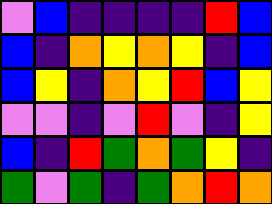[["violet", "blue", "indigo", "indigo", "indigo", "indigo", "red", "blue"], ["blue", "indigo", "orange", "yellow", "orange", "yellow", "indigo", "blue"], ["blue", "yellow", "indigo", "orange", "yellow", "red", "blue", "yellow"], ["violet", "violet", "indigo", "violet", "red", "violet", "indigo", "yellow"], ["blue", "indigo", "red", "green", "orange", "green", "yellow", "indigo"], ["green", "violet", "green", "indigo", "green", "orange", "red", "orange"]]